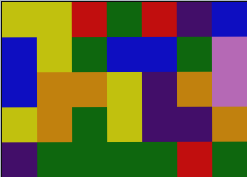[["yellow", "yellow", "red", "green", "red", "indigo", "blue"], ["blue", "yellow", "green", "blue", "blue", "green", "violet"], ["blue", "orange", "orange", "yellow", "indigo", "orange", "violet"], ["yellow", "orange", "green", "yellow", "indigo", "indigo", "orange"], ["indigo", "green", "green", "green", "green", "red", "green"]]